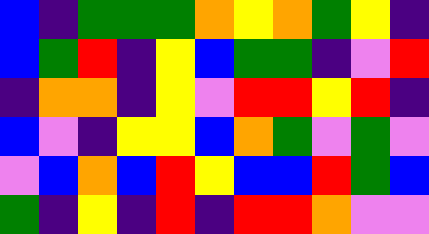[["blue", "indigo", "green", "green", "green", "orange", "yellow", "orange", "green", "yellow", "indigo"], ["blue", "green", "red", "indigo", "yellow", "blue", "green", "green", "indigo", "violet", "red"], ["indigo", "orange", "orange", "indigo", "yellow", "violet", "red", "red", "yellow", "red", "indigo"], ["blue", "violet", "indigo", "yellow", "yellow", "blue", "orange", "green", "violet", "green", "violet"], ["violet", "blue", "orange", "blue", "red", "yellow", "blue", "blue", "red", "green", "blue"], ["green", "indigo", "yellow", "indigo", "red", "indigo", "red", "red", "orange", "violet", "violet"]]